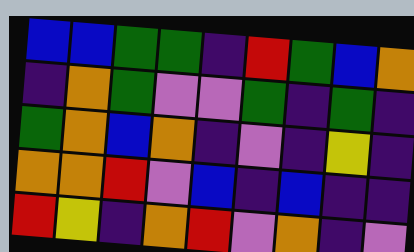[["blue", "blue", "green", "green", "indigo", "red", "green", "blue", "orange"], ["indigo", "orange", "green", "violet", "violet", "green", "indigo", "green", "indigo"], ["green", "orange", "blue", "orange", "indigo", "violet", "indigo", "yellow", "indigo"], ["orange", "orange", "red", "violet", "blue", "indigo", "blue", "indigo", "indigo"], ["red", "yellow", "indigo", "orange", "red", "violet", "orange", "indigo", "violet"]]